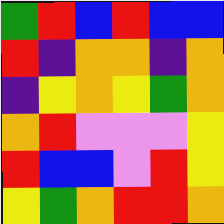[["green", "red", "blue", "red", "blue", "blue"], ["red", "indigo", "orange", "orange", "indigo", "orange"], ["indigo", "yellow", "orange", "yellow", "green", "orange"], ["orange", "red", "violet", "violet", "violet", "yellow"], ["red", "blue", "blue", "violet", "red", "yellow"], ["yellow", "green", "orange", "red", "red", "orange"]]